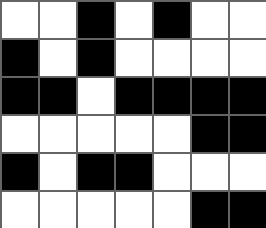[["white", "white", "black", "white", "black", "white", "white"], ["black", "white", "black", "white", "white", "white", "white"], ["black", "black", "white", "black", "black", "black", "black"], ["white", "white", "white", "white", "white", "black", "black"], ["black", "white", "black", "black", "white", "white", "white"], ["white", "white", "white", "white", "white", "black", "black"]]